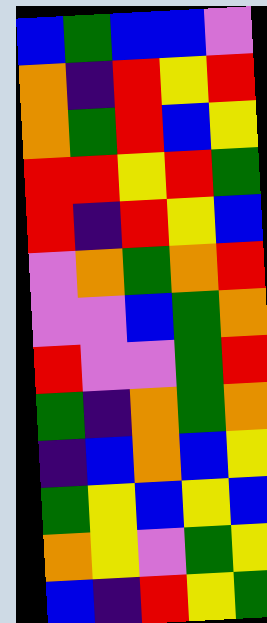[["blue", "green", "blue", "blue", "violet"], ["orange", "indigo", "red", "yellow", "red"], ["orange", "green", "red", "blue", "yellow"], ["red", "red", "yellow", "red", "green"], ["red", "indigo", "red", "yellow", "blue"], ["violet", "orange", "green", "orange", "red"], ["violet", "violet", "blue", "green", "orange"], ["red", "violet", "violet", "green", "red"], ["green", "indigo", "orange", "green", "orange"], ["indigo", "blue", "orange", "blue", "yellow"], ["green", "yellow", "blue", "yellow", "blue"], ["orange", "yellow", "violet", "green", "yellow"], ["blue", "indigo", "red", "yellow", "green"]]